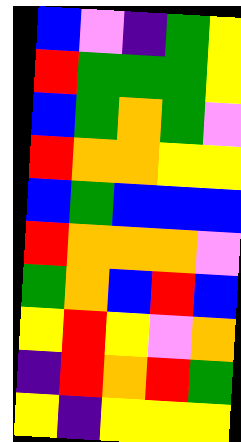[["blue", "violet", "indigo", "green", "yellow"], ["red", "green", "green", "green", "yellow"], ["blue", "green", "orange", "green", "violet"], ["red", "orange", "orange", "yellow", "yellow"], ["blue", "green", "blue", "blue", "blue"], ["red", "orange", "orange", "orange", "violet"], ["green", "orange", "blue", "red", "blue"], ["yellow", "red", "yellow", "violet", "orange"], ["indigo", "red", "orange", "red", "green"], ["yellow", "indigo", "yellow", "yellow", "yellow"]]